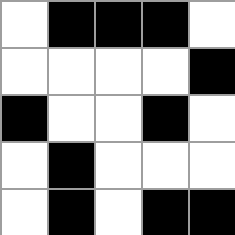[["white", "black", "black", "black", "white"], ["white", "white", "white", "white", "black"], ["black", "white", "white", "black", "white"], ["white", "black", "white", "white", "white"], ["white", "black", "white", "black", "black"]]